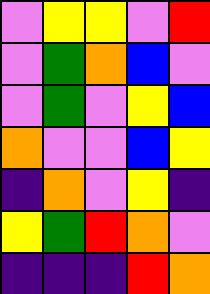[["violet", "yellow", "yellow", "violet", "red"], ["violet", "green", "orange", "blue", "violet"], ["violet", "green", "violet", "yellow", "blue"], ["orange", "violet", "violet", "blue", "yellow"], ["indigo", "orange", "violet", "yellow", "indigo"], ["yellow", "green", "red", "orange", "violet"], ["indigo", "indigo", "indigo", "red", "orange"]]